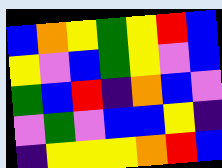[["blue", "orange", "yellow", "green", "yellow", "red", "blue"], ["yellow", "violet", "blue", "green", "yellow", "violet", "blue"], ["green", "blue", "red", "indigo", "orange", "blue", "violet"], ["violet", "green", "violet", "blue", "blue", "yellow", "indigo"], ["indigo", "yellow", "yellow", "yellow", "orange", "red", "blue"]]